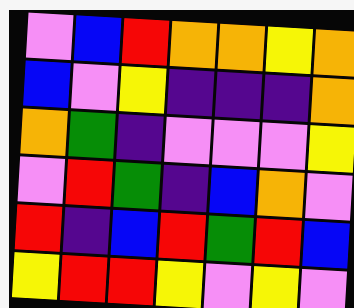[["violet", "blue", "red", "orange", "orange", "yellow", "orange"], ["blue", "violet", "yellow", "indigo", "indigo", "indigo", "orange"], ["orange", "green", "indigo", "violet", "violet", "violet", "yellow"], ["violet", "red", "green", "indigo", "blue", "orange", "violet"], ["red", "indigo", "blue", "red", "green", "red", "blue"], ["yellow", "red", "red", "yellow", "violet", "yellow", "violet"]]